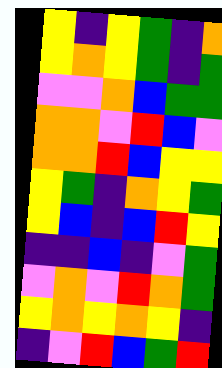[["yellow", "indigo", "yellow", "green", "indigo", "orange"], ["yellow", "orange", "yellow", "green", "indigo", "green"], ["violet", "violet", "orange", "blue", "green", "green"], ["orange", "orange", "violet", "red", "blue", "violet"], ["orange", "orange", "red", "blue", "yellow", "yellow"], ["yellow", "green", "indigo", "orange", "yellow", "green"], ["yellow", "blue", "indigo", "blue", "red", "yellow"], ["indigo", "indigo", "blue", "indigo", "violet", "green"], ["violet", "orange", "violet", "red", "orange", "green"], ["yellow", "orange", "yellow", "orange", "yellow", "indigo"], ["indigo", "violet", "red", "blue", "green", "red"]]